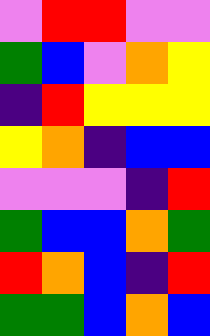[["violet", "red", "red", "violet", "violet"], ["green", "blue", "violet", "orange", "yellow"], ["indigo", "red", "yellow", "yellow", "yellow"], ["yellow", "orange", "indigo", "blue", "blue"], ["violet", "violet", "violet", "indigo", "red"], ["green", "blue", "blue", "orange", "green"], ["red", "orange", "blue", "indigo", "red"], ["green", "green", "blue", "orange", "blue"]]